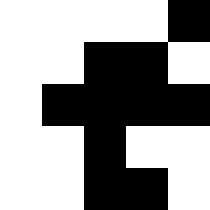[["white", "white", "white", "white", "black"], ["white", "white", "black", "black", "white"], ["white", "black", "black", "black", "black"], ["white", "white", "black", "white", "white"], ["white", "white", "black", "black", "white"]]